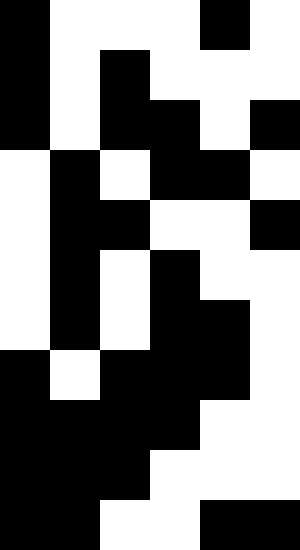[["black", "white", "white", "white", "black", "white"], ["black", "white", "black", "white", "white", "white"], ["black", "white", "black", "black", "white", "black"], ["white", "black", "white", "black", "black", "white"], ["white", "black", "black", "white", "white", "black"], ["white", "black", "white", "black", "white", "white"], ["white", "black", "white", "black", "black", "white"], ["black", "white", "black", "black", "black", "white"], ["black", "black", "black", "black", "white", "white"], ["black", "black", "black", "white", "white", "white"], ["black", "black", "white", "white", "black", "black"]]